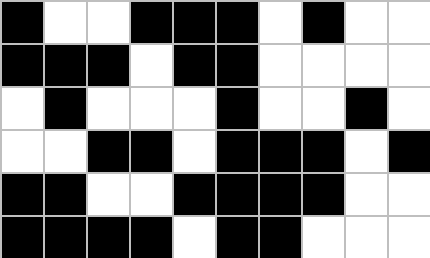[["black", "white", "white", "black", "black", "black", "white", "black", "white", "white"], ["black", "black", "black", "white", "black", "black", "white", "white", "white", "white"], ["white", "black", "white", "white", "white", "black", "white", "white", "black", "white"], ["white", "white", "black", "black", "white", "black", "black", "black", "white", "black"], ["black", "black", "white", "white", "black", "black", "black", "black", "white", "white"], ["black", "black", "black", "black", "white", "black", "black", "white", "white", "white"]]